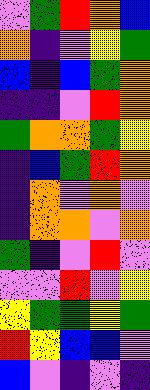[["violet", "green", "red", "orange", "blue"], ["orange", "indigo", "violet", "yellow", "green"], ["blue", "indigo", "blue", "green", "orange"], ["indigo", "indigo", "violet", "red", "orange"], ["green", "orange", "orange", "green", "yellow"], ["indigo", "blue", "green", "red", "orange"], ["indigo", "orange", "violet", "orange", "violet"], ["indigo", "orange", "orange", "violet", "orange"], ["green", "indigo", "violet", "red", "violet"], ["violet", "violet", "red", "violet", "yellow"], ["yellow", "green", "green", "yellow", "green"], ["red", "yellow", "blue", "blue", "violet"], ["blue", "violet", "indigo", "violet", "indigo"]]